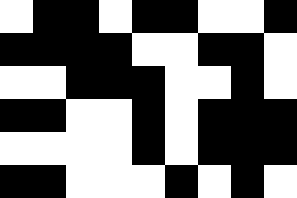[["white", "black", "black", "white", "black", "black", "white", "white", "black"], ["black", "black", "black", "black", "white", "white", "black", "black", "white"], ["white", "white", "black", "black", "black", "white", "white", "black", "white"], ["black", "black", "white", "white", "black", "white", "black", "black", "black"], ["white", "white", "white", "white", "black", "white", "black", "black", "black"], ["black", "black", "white", "white", "white", "black", "white", "black", "white"]]